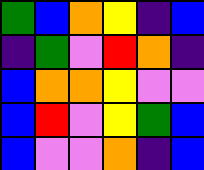[["green", "blue", "orange", "yellow", "indigo", "blue"], ["indigo", "green", "violet", "red", "orange", "indigo"], ["blue", "orange", "orange", "yellow", "violet", "violet"], ["blue", "red", "violet", "yellow", "green", "blue"], ["blue", "violet", "violet", "orange", "indigo", "blue"]]